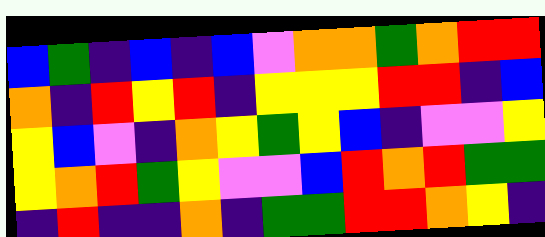[["blue", "green", "indigo", "blue", "indigo", "blue", "violet", "orange", "orange", "green", "orange", "red", "red"], ["orange", "indigo", "red", "yellow", "red", "indigo", "yellow", "yellow", "yellow", "red", "red", "indigo", "blue"], ["yellow", "blue", "violet", "indigo", "orange", "yellow", "green", "yellow", "blue", "indigo", "violet", "violet", "yellow"], ["yellow", "orange", "red", "green", "yellow", "violet", "violet", "blue", "red", "orange", "red", "green", "green"], ["indigo", "red", "indigo", "indigo", "orange", "indigo", "green", "green", "red", "red", "orange", "yellow", "indigo"]]